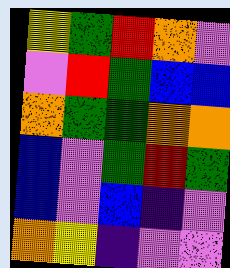[["yellow", "green", "red", "orange", "violet"], ["violet", "red", "green", "blue", "blue"], ["orange", "green", "green", "orange", "orange"], ["blue", "violet", "green", "red", "green"], ["blue", "violet", "blue", "indigo", "violet"], ["orange", "yellow", "indigo", "violet", "violet"]]